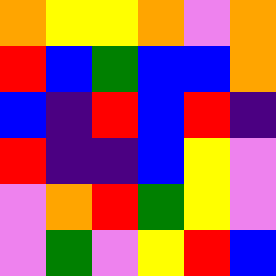[["orange", "yellow", "yellow", "orange", "violet", "orange"], ["red", "blue", "green", "blue", "blue", "orange"], ["blue", "indigo", "red", "blue", "red", "indigo"], ["red", "indigo", "indigo", "blue", "yellow", "violet"], ["violet", "orange", "red", "green", "yellow", "violet"], ["violet", "green", "violet", "yellow", "red", "blue"]]